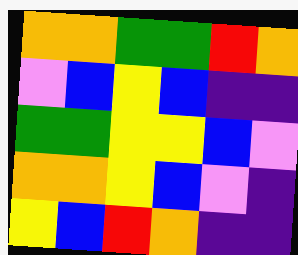[["orange", "orange", "green", "green", "red", "orange"], ["violet", "blue", "yellow", "blue", "indigo", "indigo"], ["green", "green", "yellow", "yellow", "blue", "violet"], ["orange", "orange", "yellow", "blue", "violet", "indigo"], ["yellow", "blue", "red", "orange", "indigo", "indigo"]]